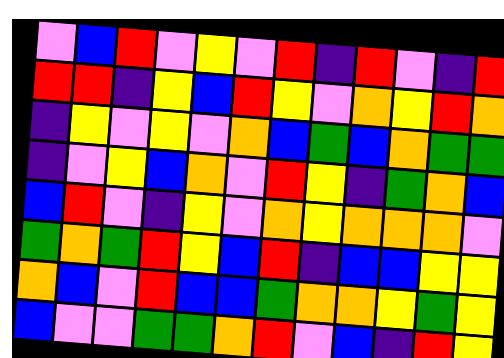[["violet", "blue", "red", "violet", "yellow", "violet", "red", "indigo", "red", "violet", "indigo", "red"], ["red", "red", "indigo", "yellow", "blue", "red", "yellow", "violet", "orange", "yellow", "red", "orange"], ["indigo", "yellow", "violet", "yellow", "violet", "orange", "blue", "green", "blue", "orange", "green", "green"], ["indigo", "violet", "yellow", "blue", "orange", "violet", "red", "yellow", "indigo", "green", "orange", "blue"], ["blue", "red", "violet", "indigo", "yellow", "violet", "orange", "yellow", "orange", "orange", "orange", "violet"], ["green", "orange", "green", "red", "yellow", "blue", "red", "indigo", "blue", "blue", "yellow", "yellow"], ["orange", "blue", "violet", "red", "blue", "blue", "green", "orange", "orange", "yellow", "green", "yellow"], ["blue", "violet", "violet", "green", "green", "orange", "red", "violet", "blue", "indigo", "red", "yellow"]]